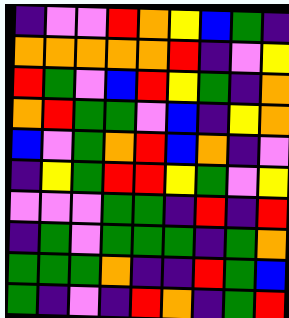[["indigo", "violet", "violet", "red", "orange", "yellow", "blue", "green", "indigo"], ["orange", "orange", "orange", "orange", "orange", "red", "indigo", "violet", "yellow"], ["red", "green", "violet", "blue", "red", "yellow", "green", "indigo", "orange"], ["orange", "red", "green", "green", "violet", "blue", "indigo", "yellow", "orange"], ["blue", "violet", "green", "orange", "red", "blue", "orange", "indigo", "violet"], ["indigo", "yellow", "green", "red", "red", "yellow", "green", "violet", "yellow"], ["violet", "violet", "violet", "green", "green", "indigo", "red", "indigo", "red"], ["indigo", "green", "violet", "green", "green", "green", "indigo", "green", "orange"], ["green", "green", "green", "orange", "indigo", "indigo", "red", "green", "blue"], ["green", "indigo", "violet", "indigo", "red", "orange", "indigo", "green", "red"]]